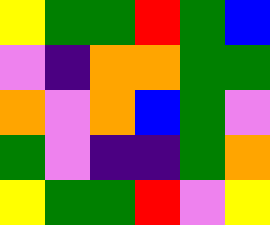[["yellow", "green", "green", "red", "green", "blue"], ["violet", "indigo", "orange", "orange", "green", "green"], ["orange", "violet", "orange", "blue", "green", "violet"], ["green", "violet", "indigo", "indigo", "green", "orange"], ["yellow", "green", "green", "red", "violet", "yellow"]]